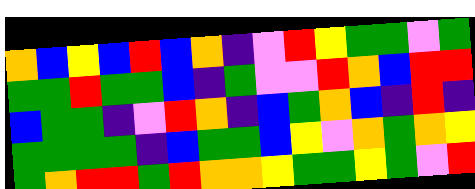[["orange", "blue", "yellow", "blue", "red", "blue", "orange", "indigo", "violet", "red", "yellow", "green", "green", "violet", "green"], ["green", "green", "red", "green", "green", "blue", "indigo", "green", "violet", "violet", "red", "orange", "blue", "red", "red"], ["blue", "green", "green", "indigo", "violet", "red", "orange", "indigo", "blue", "green", "orange", "blue", "indigo", "red", "indigo"], ["green", "green", "green", "green", "indigo", "blue", "green", "green", "blue", "yellow", "violet", "orange", "green", "orange", "yellow"], ["green", "orange", "red", "red", "green", "red", "orange", "orange", "yellow", "green", "green", "yellow", "green", "violet", "red"]]